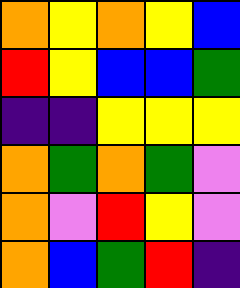[["orange", "yellow", "orange", "yellow", "blue"], ["red", "yellow", "blue", "blue", "green"], ["indigo", "indigo", "yellow", "yellow", "yellow"], ["orange", "green", "orange", "green", "violet"], ["orange", "violet", "red", "yellow", "violet"], ["orange", "blue", "green", "red", "indigo"]]